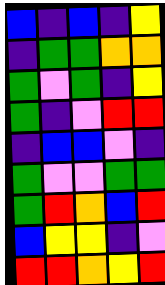[["blue", "indigo", "blue", "indigo", "yellow"], ["indigo", "green", "green", "orange", "orange"], ["green", "violet", "green", "indigo", "yellow"], ["green", "indigo", "violet", "red", "red"], ["indigo", "blue", "blue", "violet", "indigo"], ["green", "violet", "violet", "green", "green"], ["green", "red", "orange", "blue", "red"], ["blue", "yellow", "yellow", "indigo", "violet"], ["red", "red", "orange", "yellow", "red"]]